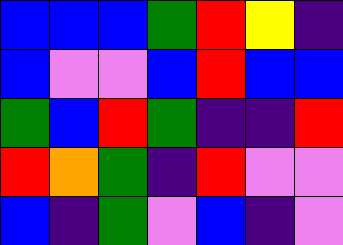[["blue", "blue", "blue", "green", "red", "yellow", "indigo"], ["blue", "violet", "violet", "blue", "red", "blue", "blue"], ["green", "blue", "red", "green", "indigo", "indigo", "red"], ["red", "orange", "green", "indigo", "red", "violet", "violet"], ["blue", "indigo", "green", "violet", "blue", "indigo", "violet"]]